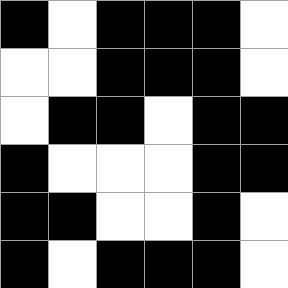[["black", "white", "black", "black", "black", "white"], ["white", "white", "black", "black", "black", "white"], ["white", "black", "black", "white", "black", "black"], ["black", "white", "white", "white", "black", "black"], ["black", "black", "white", "white", "black", "white"], ["black", "white", "black", "black", "black", "white"]]